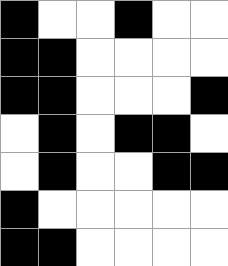[["black", "white", "white", "black", "white", "white"], ["black", "black", "white", "white", "white", "white"], ["black", "black", "white", "white", "white", "black"], ["white", "black", "white", "black", "black", "white"], ["white", "black", "white", "white", "black", "black"], ["black", "white", "white", "white", "white", "white"], ["black", "black", "white", "white", "white", "white"]]